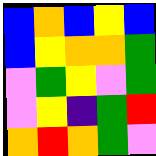[["blue", "orange", "blue", "yellow", "blue"], ["blue", "yellow", "orange", "orange", "green"], ["violet", "green", "yellow", "violet", "green"], ["violet", "yellow", "indigo", "green", "red"], ["orange", "red", "orange", "green", "violet"]]